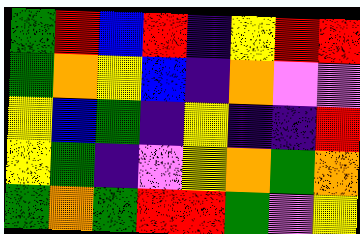[["green", "red", "blue", "red", "indigo", "yellow", "red", "red"], ["green", "orange", "yellow", "blue", "indigo", "orange", "violet", "violet"], ["yellow", "blue", "green", "indigo", "yellow", "indigo", "indigo", "red"], ["yellow", "green", "indigo", "violet", "yellow", "orange", "green", "orange"], ["green", "orange", "green", "red", "red", "green", "violet", "yellow"]]